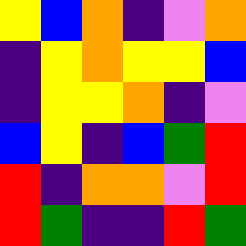[["yellow", "blue", "orange", "indigo", "violet", "orange"], ["indigo", "yellow", "orange", "yellow", "yellow", "blue"], ["indigo", "yellow", "yellow", "orange", "indigo", "violet"], ["blue", "yellow", "indigo", "blue", "green", "red"], ["red", "indigo", "orange", "orange", "violet", "red"], ["red", "green", "indigo", "indigo", "red", "green"]]